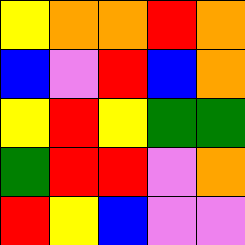[["yellow", "orange", "orange", "red", "orange"], ["blue", "violet", "red", "blue", "orange"], ["yellow", "red", "yellow", "green", "green"], ["green", "red", "red", "violet", "orange"], ["red", "yellow", "blue", "violet", "violet"]]